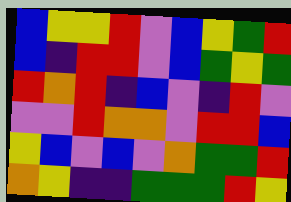[["blue", "yellow", "yellow", "red", "violet", "blue", "yellow", "green", "red"], ["blue", "indigo", "red", "red", "violet", "blue", "green", "yellow", "green"], ["red", "orange", "red", "indigo", "blue", "violet", "indigo", "red", "violet"], ["violet", "violet", "red", "orange", "orange", "violet", "red", "red", "blue"], ["yellow", "blue", "violet", "blue", "violet", "orange", "green", "green", "red"], ["orange", "yellow", "indigo", "indigo", "green", "green", "green", "red", "yellow"]]